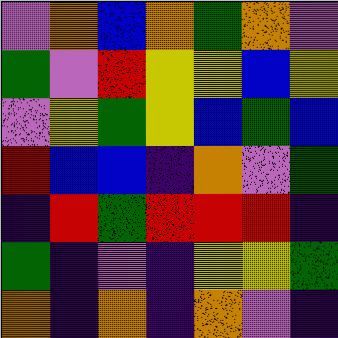[["violet", "orange", "blue", "orange", "green", "orange", "violet"], ["green", "violet", "red", "yellow", "yellow", "blue", "yellow"], ["violet", "yellow", "green", "yellow", "blue", "green", "blue"], ["red", "blue", "blue", "indigo", "orange", "violet", "green"], ["indigo", "red", "green", "red", "red", "red", "indigo"], ["green", "indigo", "violet", "indigo", "yellow", "yellow", "green"], ["orange", "indigo", "orange", "indigo", "orange", "violet", "indigo"]]